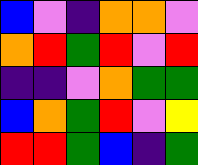[["blue", "violet", "indigo", "orange", "orange", "violet"], ["orange", "red", "green", "red", "violet", "red"], ["indigo", "indigo", "violet", "orange", "green", "green"], ["blue", "orange", "green", "red", "violet", "yellow"], ["red", "red", "green", "blue", "indigo", "green"]]